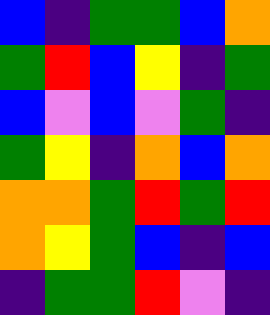[["blue", "indigo", "green", "green", "blue", "orange"], ["green", "red", "blue", "yellow", "indigo", "green"], ["blue", "violet", "blue", "violet", "green", "indigo"], ["green", "yellow", "indigo", "orange", "blue", "orange"], ["orange", "orange", "green", "red", "green", "red"], ["orange", "yellow", "green", "blue", "indigo", "blue"], ["indigo", "green", "green", "red", "violet", "indigo"]]